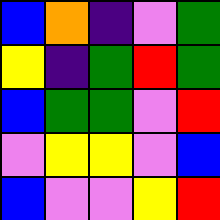[["blue", "orange", "indigo", "violet", "green"], ["yellow", "indigo", "green", "red", "green"], ["blue", "green", "green", "violet", "red"], ["violet", "yellow", "yellow", "violet", "blue"], ["blue", "violet", "violet", "yellow", "red"]]